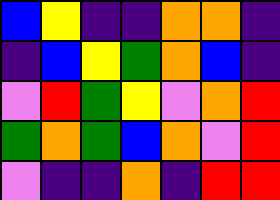[["blue", "yellow", "indigo", "indigo", "orange", "orange", "indigo"], ["indigo", "blue", "yellow", "green", "orange", "blue", "indigo"], ["violet", "red", "green", "yellow", "violet", "orange", "red"], ["green", "orange", "green", "blue", "orange", "violet", "red"], ["violet", "indigo", "indigo", "orange", "indigo", "red", "red"]]